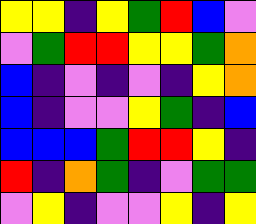[["yellow", "yellow", "indigo", "yellow", "green", "red", "blue", "violet"], ["violet", "green", "red", "red", "yellow", "yellow", "green", "orange"], ["blue", "indigo", "violet", "indigo", "violet", "indigo", "yellow", "orange"], ["blue", "indigo", "violet", "violet", "yellow", "green", "indigo", "blue"], ["blue", "blue", "blue", "green", "red", "red", "yellow", "indigo"], ["red", "indigo", "orange", "green", "indigo", "violet", "green", "green"], ["violet", "yellow", "indigo", "violet", "violet", "yellow", "indigo", "yellow"]]